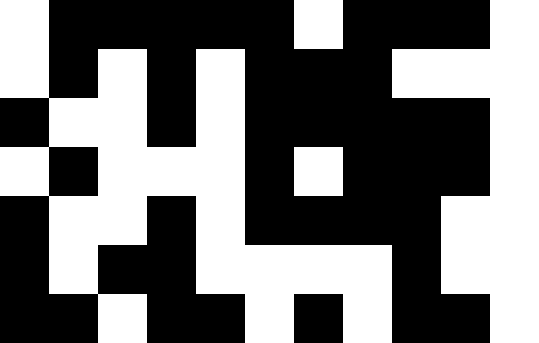[["white", "black", "black", "black", "black", "black", "white", "black", "black", "black", "white"], ["white", "black", "white", "black", "white", "black", "black", "black", "white", "white", "white"], ["black", "white", "white", "black", "white", "black", "black", "black", "black", "black", "white"], ["white", "black", "white", "white", "white", "black", "white", "black", "black", "black", "white"], ["black", "white", "white", "black", "white", "black", "black", "black", "black", "white", "white"], ["black", "white", "black", "black", "white", "white", "white", "white", "black", "white", "white"], ["black", "black", "white", "black", "black", "white", "black", "white", "black", "black", "white"]]